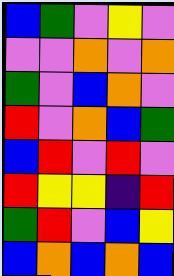[["blue", "green", "violet", "yellow", "violet"], ["violet", "violet", "orange", "violet", "orange"], ["green", "violet", "blue", "orange", "violet"], ["red", "violet", "orange", "blue", "green"], ["blue", "red", "violet", "red", "violet"], ["red", "yellow", "yellow", "indigo", "red"], ["green", "red", "violet", "blue", "yellow"], ["blue", "orange", "blue", "orange", "blue"]]